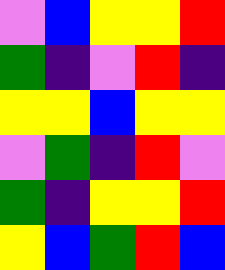[["violet", "blue", "yellow", "yellow", "red"], ["green", "indigo", "violet", "red", "indigo"], ["yellow", "yellow", "blue", "yellow", "yellow"], ["violet", "green", "indigo", "red", "violet"], ["green", "indigo", "yellow", "yellow", "red"], ["yellow", "blue", "green", "red", "blue"]]